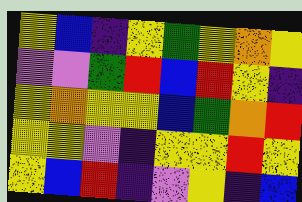[["yellow", "blue", "indigo", "yellow", "green", "yellow", "orange", "yellow"], ["violet", "violet", "green", "red", "blue", "red", "yellow", "indigo"], ["yellow", "orange", "yellow", "yellow", "blue", "green", "orange", "red"], ["yellow", "yellow", "violet", "indigo", "yellow", "yellow", "red", "yellow"], ["yellow", "blue", "red", "indigo", "violet", "yellow", "indigo", "blue"]]